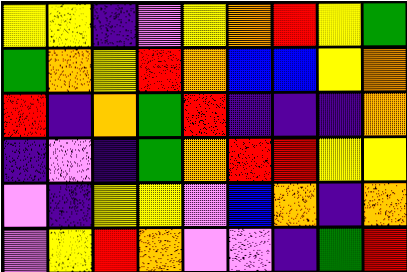[["yellow", "yellow", "indigo", "violet", "yellow", "orange", "red", "yellow", "green"], ["green", "orange", "yellow", "red", "orange", "blue", "blue", "yellow", "orange"], ["red", "indigo", "orange", "green", "red", "indigo", "indigo", "indigo", "orange"], ["indigo", "violet", "indigo", "green", "orange", "red", "red", "yellow", "yellow"], ["violet", "indigo", "yellow", "yellow", "violet", "blue", "orange", "indigo", "orange"], ["violet", "yellow", "red", "orange", "violet", "violet", "indigo", "green", "red"]]